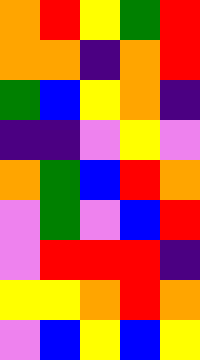[["orange", "red", "yellow", "green", "red"], ["orange", "orange", "indigo", "orange", "red"], ["green", "blue", "yellow", "orange", "indigo"], ["indigo", "indigo", "violet", "yellow", "violet"], ["orange", "green", "blue", "red", "orange"], ["violet", "green", "violet", "blue", "red"], ["violet", "red", "red", "red", "indigo"], ["yellow", "yellow", "orange", "red", "orange"], ["violet", "blue", "yellow", "blue", "yellow"]]